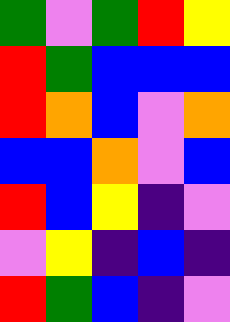[["green", "violet", "green", "red", "yellow"], ["red", "green", "blue", "blue", "blue"], ["red", "orange", "blue", "violet", "orange"], ["blue", "blue", "orange", "violet", "blue"], ["red", "blue", "yellow", "indigo", "violet"], ["violet", "yellow", "indigo", "blue", "indigo"], ["red", "green", "blue", "indigo", "violet"]]